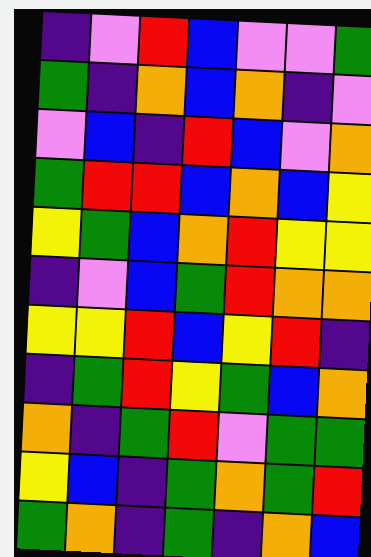[["indigo", "violet", "red", "blue", "violet", "violet", "green"], ["green", "indigo", "orange", "blue", "orange", "indigo", "violet"], ["violet", "blue", "indigo", "red", "blue", "violet", "orange"], ["green", "red", "red", "blue", "orange", "blue", "yellow"], ["yellow", "green", "blue", "orange", "red", "yellow", "yellow"], ["indigo", "violet", "blue", "green", "red", "orange", "orange"], ["yellow", "yellow", "red", "blue", "yellow", "red", "indigo"], ["indigo", "green", "red", "yellow", "green", "blue", "orange"], ["orange", "indigo", "green", "red", "violet", "green", "green"], ["yellow", "blue", "indigo", "green", "orange", "green", "red"], ["green", "orange", "indigo", "green", "indigo", "orange", "blue"]]